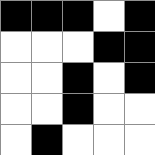[["black", "black", "black", "white", "black"], ["white", "white", "white", "black", "black"], ["white", "white", "black", "white", "black"], ["white", "white", "black", "white", "white"], ["white", "black", "white", "white", "white"]]